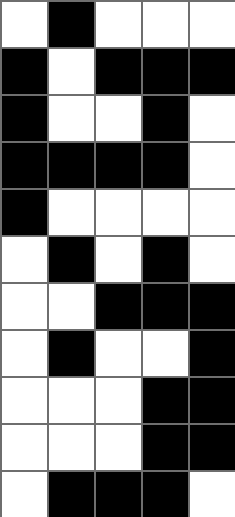[["white", "black", "white", "white", "white"], ["black", "white", "black", "black", "black"], ["black", "white", "white", "black", "white"], ["black", "black", "black", "black", "white"], ["black", "white", "white", "white", "white"], ["white", "black", "white", "black", "white"], ["white", "white", "black", "black", "black"], ["white", "black", "white", "white", "black"], ["white", "white", "white", "black", "black"], ["white", "white", "white", "black", "black"], ["white", "black", "black", "black", "white"]]